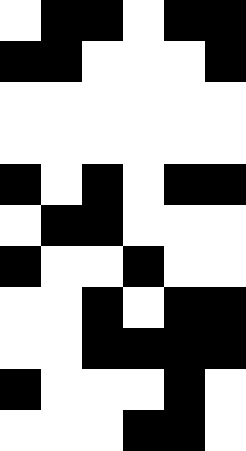[["white", "black", "black", "white", "black", "black"], ["black", "black", "white", "white", "white", "black"], ["white", "white", "white", "white", "white", "white"], ["white", "white", "white", "white", "white", "white"], ["black", "white", "black", "white", "black", "black"], ["white", "black", "black", "white", "white", "white"], ["black", "white", "white", "black", "white", "white"], ["white", "white", "black", "white", "black", "black"], ["white", "white", "black", "black", "black", "black"], ["black", "white", "white", "white", "black", "white"], ["white", "white", "white", "black", "black", "white"]]